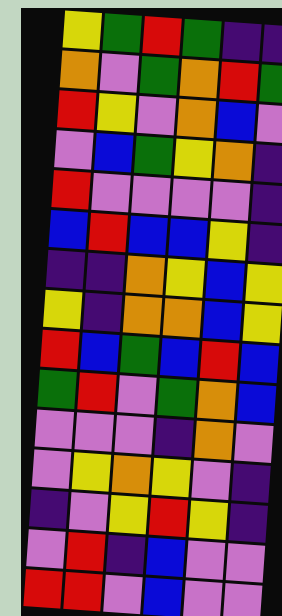[["yellow", "green", "red", "green", "indigo", "indigo"], ["orange", "violet", "green", "orange", "red", "green"], ["red", "yellow", "violet", "orange", "blue", "violet"], ["violet", "blue", "green", "yellow", "orange", "indigo"], ["red", "violet", "violet", "violet", "violet", "indigo"], ["blue", "red", "blue", "blue", "yellow", "indigo"], ["indigo", "indigo", "orange", "yellow", "blue", "yellow"], ["yellow", "indigo", "orange", "orange", "blue", "yellow"], ["red", "blue", "green", "blue", "red", "blue"], ["green", "red", "violet", "green", "orange", "blue"], ["violet", "violet", "violet", "indigo", "orange", "violet"], ["violet", "yellow", "orange", "yellow", "violet", "indigo"], ["indigo", "violet", "yellow", "red", "yellow", "indigo"], ["violet", "red", "indigo", "blue", "violet", "violet"], ["red", "red", "violet", "blue", "violet", "violet"]]